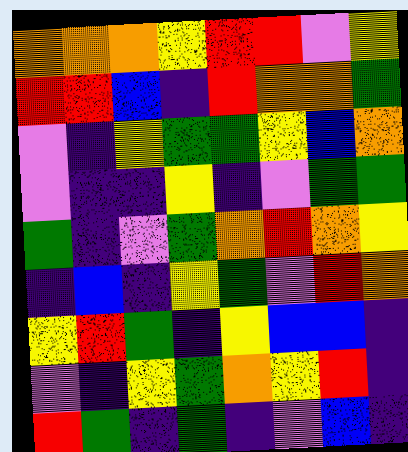[["orange", "orange", "orange", "yellow", "red", "red", "violet", "yellow"], ["red", "red", "blue", "indigo", "red", "orange", "orange", "green"], ["violet", "indigo", "yellow", "green", "green", "yellow", "blue", "orange"], ["violet", "indigo", "indigo", "yellow", "indigo", "violet", "green", "green"], ["green", "indigo", "violet", "green", "orange", "red", "orange", "yellow"], ["indigo", "blue", "indigo", "yellow", "green", "violet", "red", "orange"], ["yellow", "red", "green", "indigo", "yellow", "blue", "blue", "indigo"], ["violet", "indigo", "yellow", "green", "orange", "yellow", "red", "indigo"], ["red", "green", "indigo", "green", "indigo", "violet", "blue", "indigo"]]